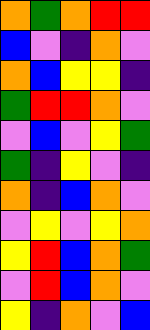[["orange", "green", "orange", "red", "red"], ["blue", "violet", "indigo", "orange", "violet"], ["orange", "blue", "yellow", "yellow", "indigo"], ["green", "red", "red", "orange", "violet"], ["violet", "blue", "violet", "yellow", "green"], ["green", "indigo", "yellow", "violet", "indigo"], ["orange", "indigo", "blue", "orange", "violet"], ["violet", "yellow", "violet", "yellow", "orange"], ["yellow", "red", "blue", "orange", "green"], ["violet", "red", "blue", "orange", "violet"], ["yellow", "indigo", "orange", "violet", "blue"]]